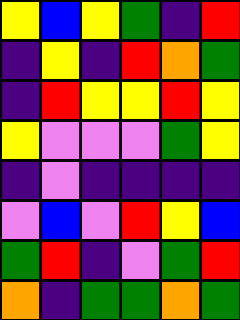[["yellow", "blue", "yellow", "green", "indigo", "red"], ["indigo", "yellow", "indigo", "red", "orange", "green"], ["indigo", "red", "yellow", "yellow", "red", "yellow"], ["yellow", "violet", "violet", "violet", "green", "yellow"], ["indigo", "violet", "indigo", "indigo", "indigo", "indigo"], ["violet", "blue", "violet", "red", "yellow", "blue"], ["green", "red", "indigo", "violet", "green", "red"], ["orange", "indigo", "green", "green", "orange", "green"]]